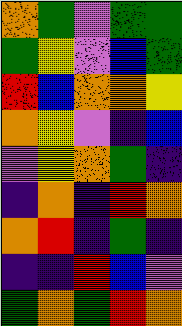[["orange", "green", "violet", "green", "green"], ["green", "yellow", "violet", "blue", "green"], ["red", "blue", "orange", "orange", "yellow"], ["orange", "yellow", "violet", "indigo", "blue"], ["violet", "yellow", "orange", "green", "indigo"], ["indigo", "orange", "indigo", "red", "orange"], ["orange", "red", "indigo", "green", "indigo"], ["indigo", "indigo", "red", "blue", "violet"], ["green", "orange", "green", "red", "orange"]]